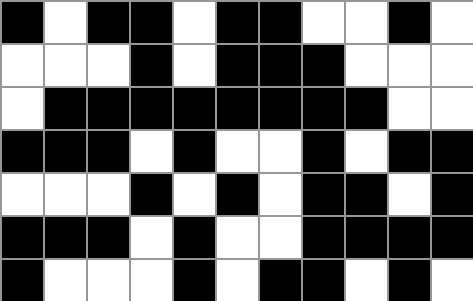[["black", "white", "black", "black", "white", "black", "black", "white", "white", "black", "white"], ["white", "white", "white", "black", "white", "black", "black", "black", "white", "white", "white"], ["white", "black", "black", "black", "black", "black", "black", "black", "black", "white", "white"], ["black", "black", "black", "white", "black", "white", "white", "black", "white", "black", "black"], ["white", "white", "white", "black", "white", "black", "white", "black", "black", "white", "black"], ["black", "black", "black", "white", "black", "white", "white", "black", "black", "black", "black"], ["black", "white", "white", "white", "black", "white", "black", "black", "white", "black", "white"]]